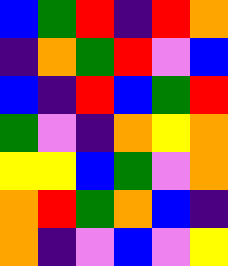[["blue", "green", "red", "indigo", "red", "orange"], ["indigo", "orange", "green", "red", "violet", "blue"], ["blue", "indigo", "red", "blue", "green", "red"], ["green", "violet", "indigo", "orange", "yellow", "orange"], ["yellow", "yellow", "blue", "green", "violet", "orange"], ["orange", "red", "green", "orange", "blue", "indigo"], ["orange", "indigo", "violet", "blue", "violet", "yellow"]]